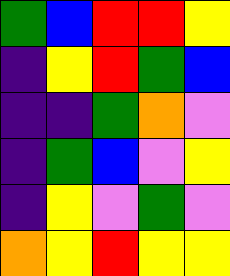[["green", "blue", "red", "red", "yellow"], ["indigo", "yellow", "red", "green", "blue"], ["indigo", "indigo", "green", "orange", "violet"], ["indigo", "green", "blue", "violet", "yellow"], ["indigo", "yellow", "violet", "green", "violet"], ["orange", "yellow", "red", "yellow", "yellow"]]